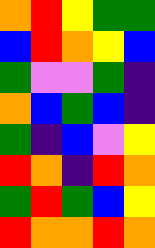[["orange", "red", "yellow", "green", "green"], ["blue", "red", "orange", "yellow", "blue"], ["green", "violet", "violet", "green", "indigo"], ["orange", "blue", "green", "blue", "indigo"], ["green", "indigo", "blue", "violet", "yellow"], ["red", "orange", "indigo", "red", "orange"], ["green", "red", "green", "blue", "yellow"], ["red", "orange", "orange", "red", "orange"]]